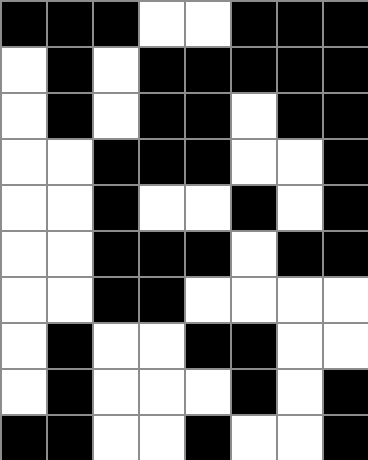[["black", "black", "black", "white", "white", "black", "black", "black"], ["white", "black", "white", "black", "black", "black", "black", "black"], ["white", "black", "white", "black", "black", "white", "black", "black"], ["white", "white", "black", "black", "black", "white", "white", "black"], ["white", "white", "black", "white", "white", "black", "white", "black"], ["white", "white", "black", "black", "black", "white", "black", "black"], ["white", "white", "black", "black", "white", "white", "white", "white"], ["white", "black", "white", "white", "black", "black", "white", "white"], ["white", "black", "white", "white", "white", "black", "white", "black"], ["black", "black", "white", "white", "black", "white", "white", "black"]]